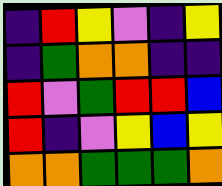[["indigo", "red", "yellow", "violet", "indigo", "yellow"], ["indigo", "green", "orange", "orange", "indigo", "indigo"], ["red", "violet", "green", "red", "red", "blue"], ["red", "indigo", "violet", "yellow", "blue", "yellow"], ["orange", "orange", "green", "green", "green", "orange"]]